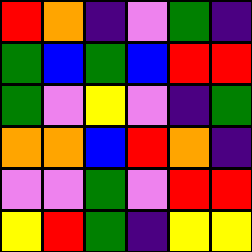[["red", "orange", "indigo", "violet", "green", "indigo"], ["green", "blue", "green", "blue", "red", "red"], ["green", "violet", "yellow", "violet", "indigo", "green"], ["orange", "orange", "blue", "red", "orange", "indigo"], ["violet", "violet", "green", "violet", "red", "red"], ["yellow", "red", "green", "indigo", "yellow", "yellow"]]